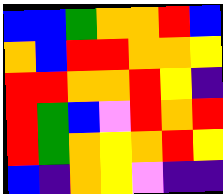[["blue", "blue", "green", "orange", "orange", "red", "blue"], ["orange", "blue", "red", "red", "orange", "orange", "yellow"], ["red", "red", "orange", "orange", "red", "yellow", "indigo"], ["red", "green", "blue", "violet", "red", "orange", "red"], ["red", "green", "orange", "yellow", "orange", "red", "yellow"], ["blue", "indigo", "orange", "yellow", "violet", "indigo", "indigo"]]